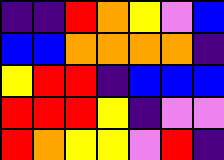[["indigo", "indigo", "red", "orange", "yellow", "violet", "blue"], ["blue", "blue", "orange", "orange", "orange", "orange", "indigo"], ["yellow", "red", "red", "indigo", "blue", "blue", "blue"], ["red", "red", "red", "yellow", "indigo", "violet", "violet"], ["red", "orange", "yellow", "yellow", "violet", "red", "indigo"]]